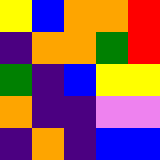[["yellow", "blue", "orange", "orange", "red"], ["indigo", "orange", "orange", "green", "red"], ["green", "indigo", "blue", "yellow", "yellow"], ["orange", "indigo", "indigo", "violet", "violet"], ["indigo", "orange", "indigo", "blue", "blue"]]